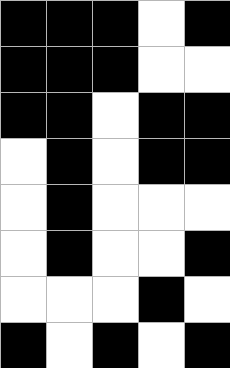[["black", "black", "black", "white", "black"], ["black", "black", "black", "white", "white"], ["black", "black", "white", "black", "black"], ["white", "black", "white", "black", "black"], ["white", "black", "white", "white", "white"], ["white", "black", "white", "white", "black"], ["white", "white", "white", "black", "white"], ["black", "white", "black", "white", "black"]]